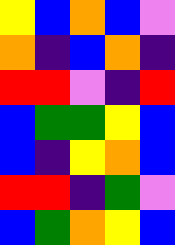[["yellow", "blue", "orange", "blue", "violet"], ["orange", "indigo", "blue", "orange", "indigo"], ["red", "red", "violet", "indigo", "red"], ["blue", "green", "green", "yellow", "blue"], ["blue", "indigo", "yellow", "orange", "blue"], ["red", "red", "indigo", "green", "violet"], ["blue", "green", "orange", "yellow", "blue"]]